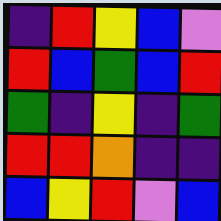[["indigo", "red", "yellow", "blue", "violet"], ["red", "blue", "green", "blue", "red"], ["green", "indigo", "yellow", "indigo", "green"], ["red", "red", "orange", "indigo", "indigo"], ["blue", "yellow", "red", "violet", "blue"]]